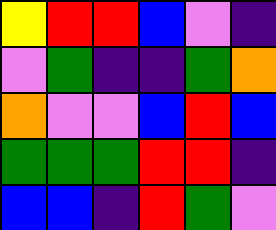[["yellow", "red", "red", "blue", "violet", "indigo"], ["violet", "green", "indigo", "indigo", "green", "orange"], ["orange", "violet", "violet", "blue", "red", "blue"], ["green", "green", "green", "red", "red", "indigo"], ["blue", "blue", "indigo", "red", "green", "violet"]]